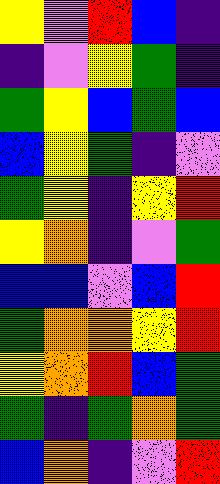[["yellow", "violet", "red", "blue", "indigo"], ["indigo", "violet", "yellow", "green", "indigo"], ["green", "yellow", "blue", "green", "blue"], ["blue", "yellow", "green", "indigo", "violet"], ["green", "yellow", "indigo", "yellow", "red"], ["yellow", "orange", "indigo", "violet", "green"], ["blue", "blue", "violet", "blue", "red"], ["green", "orange", "orange", "yellow", "red"], ["yellow", "orange", "red", "blue", "green"], ["green", "indigo", "green", "orange", "green"], ["blue", "orange", "indigo", "violet", "red"]]